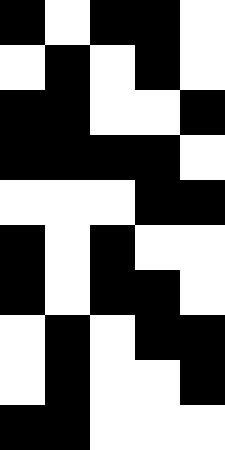[["black", "white", "black", "black", "white"], ["white", "black", "white", "black", "white"], ["black", "black", "white", "white", "black"], ["black", "black", "black", "black", "white"], ["white", "white", "white", "black", "black"], ["black", "white", "black", "white", "white"], ["black", "white", "black", "black", "white"], ["white", "black", "white", "black", "black"], ["white", "black", "white", "white", "black"], ["black", "black", "white", "white", "white"]]